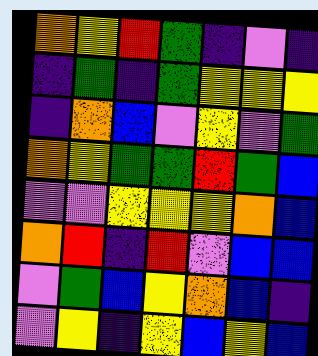[["orange", "yellow", "red", "green", "indigo", "violet", "indigo"], ["indigo", "green", "indigo", "green", "yellow", "yellow", "yellow"], ["indigo", "orange", "blue", "violet", "yellow", "violet", "green"], ["orange", "yellow", "green", "green", "red", "green", "blue"], ["violet", "violet", "yellow", "yellow", "yellow", "orange", "blue"], ["orange", "red", "indigo", "red", "violet", "blue", "blue"], ["violet", "green", "blue", "yellow", "orange", "blue", "indigo"], ["violet", "yellow", "indigo", "yellow", "blue", "yellow", "blue"]]